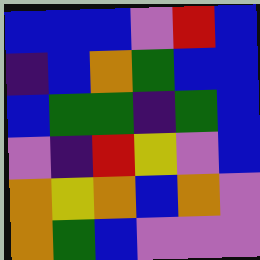[["blue", "blue", "blue", "violet", "red", "blue"], ["indigo", "blue", "orange", "green", "blue", "blue"], ["blue", "green", "green", "indigo", "green", "blue"], ["violet", "indigo", "red", "yellow", "violet", "blue"], ["orange", "yellow", "orange", "blue", "orange", "violet"], ["orange", "green", "blue", "violet", "violet", "violet"]]